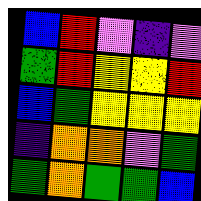[["blue", "red", "violet", "indigo", "violet"], ["green", "red", "yellow", "yellow", "red"], ["blue", "green", "yellow", "yellow", "yellow"], ["indigo", "orange", "orange", "violet", "green"], ["green", "orange", "green", "green", "blue"]]